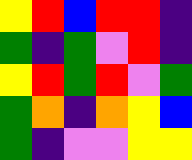[["yellow", "red", "blue", "red", "red", "indigo"], ["green", "indigo", "green", "violet", "red", "indigo"], ["yellow", "red", "green", "red", "violet", "green"], ["green", "orange", "indigo", "orange", "yellow", "blue"], ["green", "indigo", "violet", "violet", "yellow", "yellow"]]